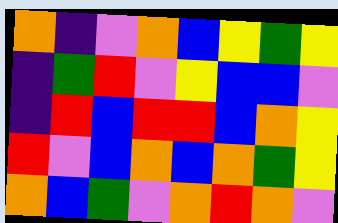[["orange", "indigo", "violet", "orange", "blue", "yellow", "green", "yellow"], ["indigo", "green", "red", "violet", "yellow", "blue", "blue", "violet"], ["indigo", "red", "blue", "red", "red", "blue", "orange", "yellow"], ["red", "violet", "blue", "orange", "blue", "orange", "green", "yellow"], ["orange", "blue", "green", "violet", "orange", "red", "orange", "violet"]]